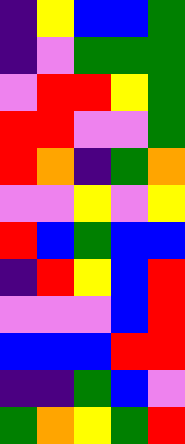[["indigo", "yellow", "blue", "blue", "green"], ["indigo", "violet", "green", "green", "green"], ["violet", "red", "red", "yellow", "green"], ["red", "red", "violet", "violet", "green"], ["red", "orange", "indigo", "green", "orange"], ["violet", "violet", "yellow", "violet", "yellow"], ["red", "blue", "green", "blue", "blue"], ["indigo", "red", "yellow", "blue", "red"], ["violet", "violet", "violet", "blue", "red"], ["blue", "blue", "blue", "red", "red"], ["indigo", "indigo", "green", "blue", "violet"], ["green", "orange", "yellow", "green", "red"]]